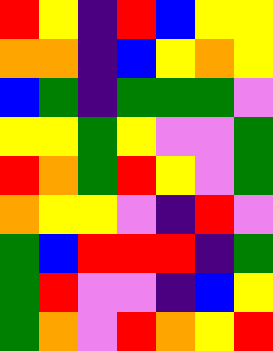[["red", "yellow", "indigo", "red", "blue", "yellow", "yellow"], ["orange", "orange", "indigo", "blue", "yellow", "orange", "yellow"], ["blue", "green", "indigo", "green", "green", "green", "violet"], ["yellow", "yellow", "green", "yellow", "violet", "violet", "green"], ["red", "orange", "green", "red", "yellow", "violet", "green"], ["orange", "yellow", "yellow", "violet", "indigo", "red", "violet"], ["green", "blue", "red", "red", "red", "indigo", "green"], ["green", "red", "violet", "violet", "indigo", "blue", "yellow"], ["green", "orange", "violet", "red", "orange", "yellow", "red"]]